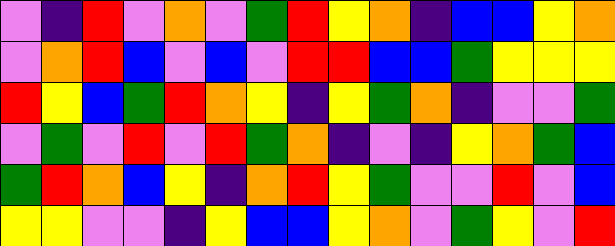[["violet", "indigo", "red", "violet", "orange", "violet", "green", "red", "yellow", "orange", "indigo", "blue", "blue", "yellow", "orange"], ["violet", "orange", "red", "blue", "violet", "blue", "violet", "red", "red", "blue", "blue", "green", "yellow", "yellow", "yellow"], ["red", "yellow", "blue", "green", "red", "orange", "yellow", "indigo", "yellow", "green", "orange", "indigo", "violet", "violet", "green"], ["violet", "green", "violet", "red", "violet", "red", "green", "orange", "indigo", "violet", "indigo", "yellow", "orange", "green", "blue"], ["green", "red", "orange", "blue", "yellow", "indigo", "orange", "red", "yellow", "green", "violet", "violet", "red", "violet", "blue"], ["yellow", "yellow", "violet", "violet", "indigo", "yellow", "blue", "blue", "yellow", "orange", "violet", "green", "yellow", "violet", "red"]]